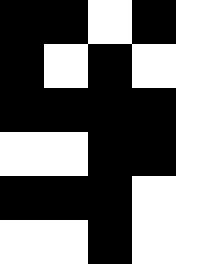[["black", "black", "white", "black", "white"], ["black", "white", "black", "white", "white"], ["black", "black", "black", "black", "white"], ["white", "white", "black", "black", "white"], ["black", "black", "black", "white", "white"], ["white", "white", "black", "white", "white"]]